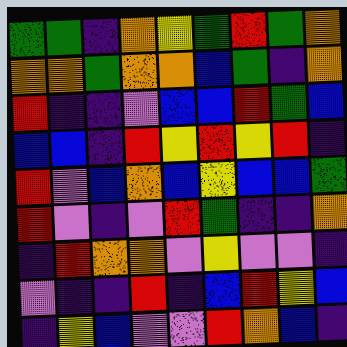[["green", "green", "indigo", "orange", "yellow", "green", "red", "green", "orange"], ["orange", "orange", "green", "orange", "orange", "blue", "green", "indigo", "orange"], ["red", "indigo", "indigo", "violet", "blue", "blue", "red", "green", "blue"], ["blue", "blue", "indigo", "red", "yellow", "red", "yellow", "red", "indigo"], ["red", "violet", "blue", "orange", "blue", "yellow", "blue", "blue", "green"], ["red", "violet", "indigo", "violet", "red", "green", "indigo", "indigo", "orange"], ["indigo", "red", "orange", "orange", "violet", "yellow", "violet", "violet", "indigo"], ["violet", "indigo", "indigo", "red", "indigo", "blue", "red", "yellow", "blue"], ["indigo", "yellow", "blue", "violet", "violet", "red", "orange", "blue", "indigo"]]